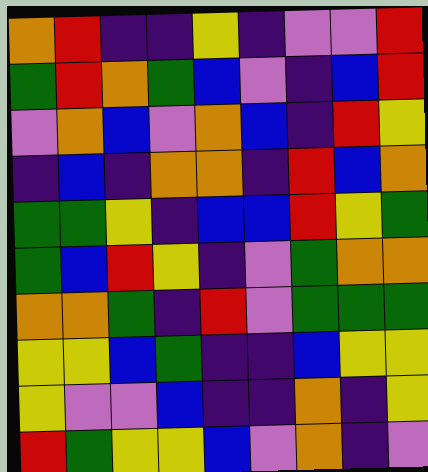[["orange", "red", "indigo", "indigo", "yellow", "indigo", "violet", "violet", "red"], ["green", "red", "orange", "green", "blue", "violet", "indigo", "blue", "red"], ["violet", "orange", "blue", "violet", "orange", "blue", "indigo", "red", "yellow"], ["indigo", "blue", "indigo", "orange", "orange", "indigo", "red", "blue", "orange"], ["green", "green", "yellow", "indigo", "blue", "blue", "red", "yellow", "green"], ["green", "blue", "red", "yellow", "indigo", "violet", "green", "orange", "orange"], ["orange", "orange", "green", "indigo", "red", "violet", "green", "green", "green"], ["yellow", "yellow", "blue", "green", "indigo", "indigo", "blue", "yellow", "yellow"], ["yellow", "violet", "violet", "blue", "indigo", "indigo", "orange", "indigo", "yellow"], ["red", "green", "yellow", "yellow", "blue", "violet", "orange", "indigo", "violet"]]